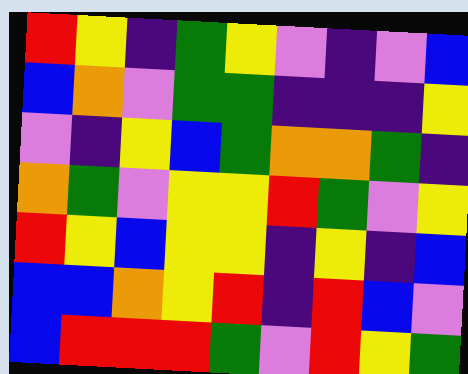[["red", "yellow", "indigo", "green", "yellow", "violet", "indigo", "violet", "blue"], ["blue", "orange", "violet", "green", "green", "indigo", "indigo", "indigo", "yellow"], ["violet", "indigo", "yellow", "blue", "green", "orange", "orange", "green", "indigo"], ["orange", "green", "violet", "yellow", "yellow", "red", "green", "violet", "yellow"], ["red", "yellow", "blue", "yellow", "yellow", "indigo", "yellow", "indigo", "blue"], ["blue", "blue", "orange", "yellow", "red", "indigo", "red", "blue", "violet"], ["blue", "red", "red", "red", "green", "violet", "red", "yellow", "green"]]